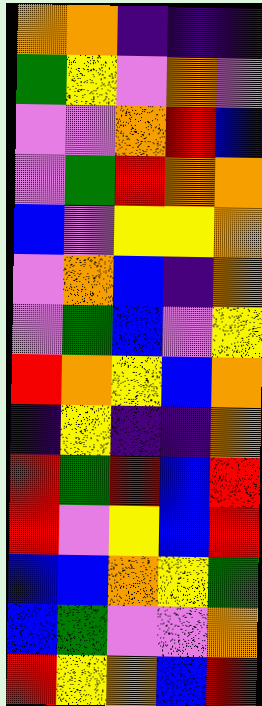[["orange", "orange", "indigo", "indigo", "indigo"], ["green", "yellow", "violet", "orange", "violet"], ["violet", "violet", "orange", "red", "blue"], ["violet", "green", "red", "orange", "orange"], ["blue", "violet", "yellow", "yellow", "orange"], ["violet", "orange", "blue", "indigo", "orange"], ["violet", "green", "blue", "violet", "yellow"], ["red", "orange", "yellow", "blue", "orange"], ["indigo", "yellow", "indigo", "indigo", "orange"], ["red", "green", "red", "blue", "red"], ["red", "violet", "yellow", "blue", "red"], ["blue", "blue", "orange", "yellow", "green"], ["blue", "green", "violet", "violet", "orange"], ["red", "yellow", "orange", "blue", "red"]]